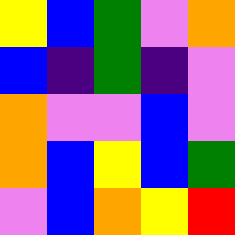[["yellow", "blue", "green", "violet", "orange"], ["blue", "indigo", "green", "indigo", "violet"], ["orange", "violet", "violet", "blue", "violet"], ["orange", "blue", "yellow", "blue", "green"], ["violet", "blue", "orange", "yellow", "red"]]